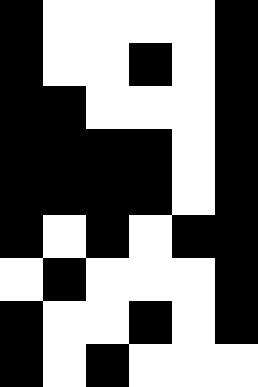[["black", "white", "white", "white", "white", "black"], ["black", "white", "white", "black", "white", "black"], ["black", "black", "white", "white", "white", "black"], ["black", "black", "black", "black", "white", "black"], ["black", "black", "black", "black", "white", "black"], ["black", "white", "black", "white", "black", "black"], ["white", "black", "white", "white", "white", "black"], ["black", "white", "white", "black", "white", "black"], ["black", "white", "black", "white", "white", "white"]]